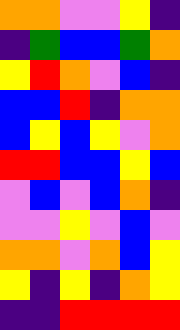[["orange", "orange", "violet", "violet", "yellow", "indigo"], ["indigo", "green", "blue", "blue", "green", "orange"], ["yellow", "red", "orange", "violet", "blue", "indigo"], ["blue", "blue", "red", "indigo", "orange", "orange"], ["blue", "yellow", "blue", "yellow", "violet", "orange"], ["red", "red", "blue", "blue", "yellow", "blue"], ["violet", "blue", "violet", "blue", "orange", "indigo"], ["violet", "violet", "yellow", "violet", "blue", "violet"], ["orange", "orange", "violet", "orange", "blue", "yellow"], ["yellow", "indigo", "yellow", "indigo", "orange", "yellow"], ["indigo", "indigo", "red", "red", "red", "red"]]